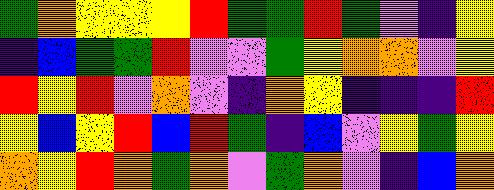[["green", "orange", "yellow", "yellow", "yellow", "red", "green", "green", "red", "green", "violet", "indigo", "yellow"], ["indigo", "blue", "green", "green", "red", "violet", "violet", "green", "yellow", "orange", "orange", "violet", "yellow"], ["red", "yellow", "red", "violet", "orange", "violet", "indigo", "orange", "yellow", "indigo", "indigo", "indigo", "red"], ["yellow", "blue", "yellow", "red", "blue", "red", "green", "indigo", "blue", "violet", "yellow", "green", "yellow"], ["orange", "yellow", "red", "orange", "green", "orange", "violet", "green", "orange", "violet", "indigo", "blue", "orange"]]